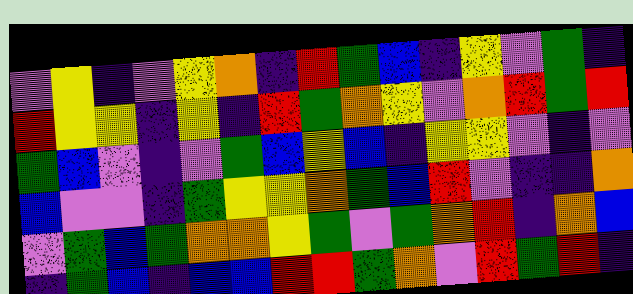[["violet", "yellow", "indigo", "violet", "yellow", "orange", "indigo", "red", "green", "blue", "indigo", "yellow", "violet", "green", "indigo"], ["red", "yellow", "yellow", "indigo", "yellow", "indigo", "red", "green", "orange", "yellow", "violet", "orange", "red", "green", "red"], ["green", "blue", "violet", "indigo", "violet", "green", "blue", "yellow", "blue", "indigo", "yellow", "yellow", "violet", "indigo", "violet"], ["blue", "violet", "violet", "indigo", "green", "yellow", "yellow", "orange", "green", "blue", "red", "violet", "indigo", "indigo", "orange"], ["violet", "green", "blue", "green", "orange", "orange", "yellow", "green", "violet", "green", "orange", "red", "indigo", "orange", "blue"], ["indigo", "green", "blue", "indigo", "blue", "blue", "red", "red", "green", "orange", "violet", "red", "green", "red", "indigo"]]